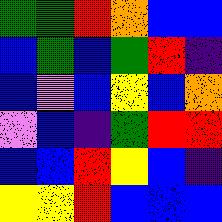[["green", "green", "red", "orange", "blue", "blue"], ["blue", "green", "blue", "green", "red", "indigo"], ["blue", "violet", "blue", "yellow", "blue", "orange"], ["violet", "blue", "indigo", "green", "red", "red"], ["blue", "blue", "red", "yellow", "blue", "indigo"], ["yellow", "yellow", "red", "blue", "blue", "blue"]]